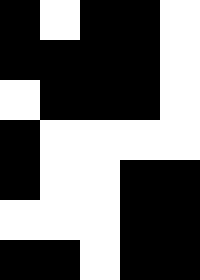[["black", "white", "black", "black", "white"], ["black", "black", "black", "black", "white"], ["white", "black", "black", "black", "white"], ["black", "white", "white", "white", "white"], ["black", "white", "white", "black", "black"], ["white", "white", "white", "black", "black"], ["black", "black", "white", "black", "black"]]